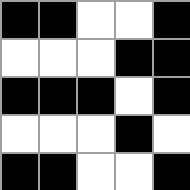[["black", "black", "white", "white", "black"], ["white", "white", "white", "black", "black"], ["black", "black", "black", "white", "black"], ["white", "white", "white", "black", "white"], ["black", "black", "white", "white", "black"]]